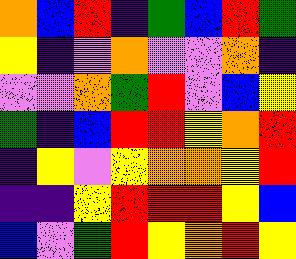[["orange", "blue", "red", "indigo", "green", "blue", "red", "green"], ["yellow", "indigo", "violet", "orange", "violet", "violet", "orange", "indigo"], ["violet", "violet", "orange", "green", "red", "violet", "blue", "yellow"], ["green", "indigo", "blue", "red", "red", "yellow", "orange", "red"], ["indigo", "yellow", "violet", "yellow", "orange", "orange", "yellow", "red"], ["indigo", "indigo", "yellow", "red", "red", "red", "yellow", "blue"], ["blue", "violet", "green", "red", "yellow", "orange", "red", "yellow"]]